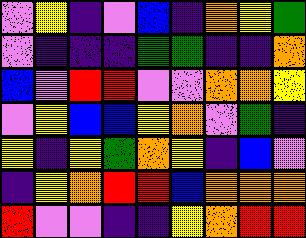[["violet", "yellow", "indigo", "violet", "blue", "indigo", "orange", "yellow", "green"], ["violet", "indigo", "indigo", "indigo", "green", "green", "indigo", "indigo", "orange"], ["blue", "violet", "red", "red", "violet", "violet", "orange", "orange", "yellow"], ["violet", "yellow", "blue", "blue", "yellow", "orange", "violet", "green", "indigo"], ["yellow", "indigo", "yellow", "green", "orange", "yellow", "indigo", "blue", "violet"], ["indigo", "yellow", "orange", "red", "red", "blue", "orange", "orange", "orange"], ["red", "violet", "violet", "indigo", "indigo", "yellow", "orange", "red", "red"]]